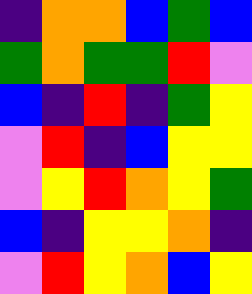[["indigo", "orange", "orange", "blue", "green", "blue"], ["green", "orange", "green", "green", "red", "violet"], ["blue", "indigo", "red", "indigo", "green", "yellow"], ["violet", "red", "indigo", "blue", "yellow", "yellow"], ["violet", "yellow", "red", "orange", "yellow", "green"], ["blue", "indigo", "yellow", "yellow", "orange", "indigo"], ["violet", "red", "yellow", "orange", "blue", "yellow"]]